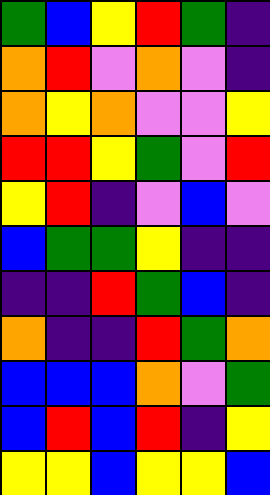[["green", "blue", "yellow", "red", "green", "indigo"], ["orange", "red", "violet", "orange", "violet", "indigo"], ["orange", "yellow", "orange", "violet", "violet", "yellow"], ["red", "red", "yellow", "green", "violet", "red"], ["yellow", "red", "indigo", "violet", "blue", "violet"], ["blue", "green", "green", "yellow", "indigo", "indigo"], ["indigo", "indigo", "red", "green", "blue", "indigo"], ["orange", "indigo", "indigo", "red", "green", "orange"], ["blue", "blue", "blue", "orange", "violet", "green"], ["blue", "red", "blue", "red", "indigo", "yellow"], ["yellow", "yellow", "blue", "yellow", "yellow", "blue"]]